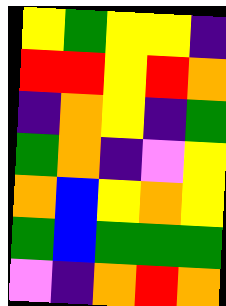[["yellow", "green", "yellow", "yellow", "indigo"], ["red", "red", "yellow", "red", "orange"], ["indigo", "orange", "yellow", "indigo", "green"], ["green", "orange", "indigo", "violet", "yellow"], ["orange", "blue", "yellow", "orange", "yellow"], ["green", "blue", "green", "green", "green"], ["violet", "indigo", "orange", "red", "orange"]]